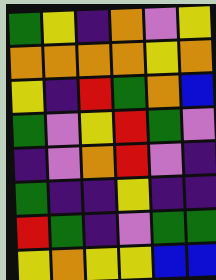[["green", "yellow", "indigo", "orange", "violet", "yellow"], ["orange", "orange", "orange", "orange", "yellow", "orange"], ["yellow", "indigo", "red", "green", "orange", "blue"], ["green", "violet", "yellow", "red", "green", "violet"], ["indigo", "violet", "orange", "red", "violet", "indigo"], ["green", "indigo", "indigo", "yellow", "indigo", "indigo"], ["red", "green", "indigo", "violet", "green", "green"], ["yellow", "orange", "yellow", "yellow", "blue", "blue"]]